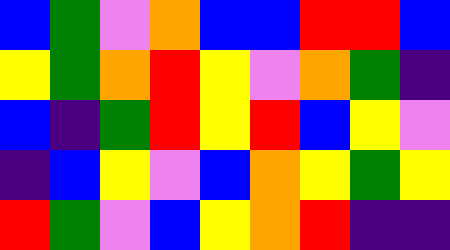[["blue", "green", "violet", "orange", "blue", "blue", "red", "red", "blue"], ["yellow", "green", "orange", "red", "yellow", "violet", "orange", "green", "indigo"], ["blue", "indigo", "green", "red", "yellow", "red", "blue", "yellow", "violet"], ["indigo", "blue", "yellow", "violet", "blue", "orange", "yellow", "green", "yellow"], ["red", "green", "violet", "blue", "yellow", "orange", "red", "indigo", "indigo"]]